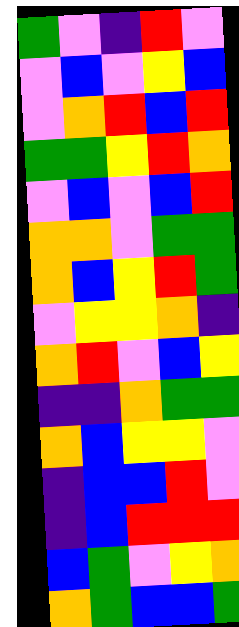[["green", "violet", "indigo", "red", "violet"], ["violet", "blue", "violet", "yellow", "blue"], ["violet", "orange", "red", "blue", "red"], ["green", "green", "yellow", "red", "orange"], ["violet", "blue", "violet", "blue", "red"], ["orange", "orange", "violet", "green", "green"], ["orange", "blue", "yellow", "red", "green"], ["violet", "yellow", "yellow", "orange", "indigo"], ["orange", "red", "violet", "blue", "yellow"], ["indigo", "indigo", "orange", "green", "green"], ["orange", "blue", "yellow", "yellow", "violet"], ["indigo", "blue", "blue", "red", "violet"], ["indigo", "blue", "red", "red", "red"], ["blue", "green", "violet", "yellow", "orange"], ["orange", "green", "blue", "blue", "green"]]